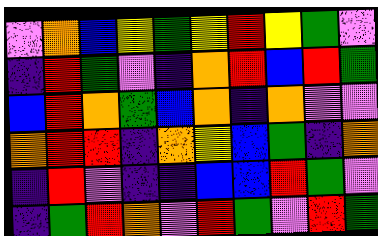[["violet", "orange", "blue", "yellow", "green", "yellow", "red", "yellow", "green", "violet"], ["indigo", "red", "green", "violet", "indigo", "orange", "red", "blue", "red", "green"], ["blue", "red", "orange", "green", "blue", "orange", "indigo", "orange", "violet", "violet"], ["orange", "red", "red", "indigo", "orange", "yellow", "blue", "green", "indigo", "orange"], ["indigo", "red", "violet", "indigo", "indigo", "blue", "blue", "red", "green", "violet"], ["indigo", "green", "red", "orange", "violet", "red", "green", "violet", "red", "green"]]